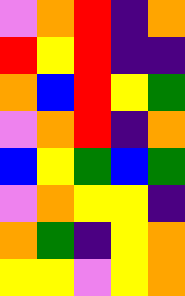[["violet", "orange", "red", "indigo", "orange"], ["red", "yellow", "red", "indigo", "indigo"], ["orange", "blue", "red", "yellow", "green"], ["violet", "orange", "red", "indigo", "orange"], ["blue", "yellow", "green", "blue", "green"], ["violet", "orange", "yellow", "yellow", "indigo"], ["orange", "green", "indigo", "yellow", "orange"], ["yellow", "yellow", "violet", "yellow", "orange"]]